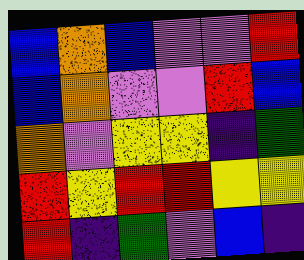[["blue", "orange", "blue", "violet", "violet", "red"], ["blue", "orange", "violet", "violet", "red", "blue"], ["orange", "violet", "yellow", "yellow", "indigo", "green"], ["red", "yellow", "red", "red", "yellow", "yellow"], ["red", "indigo", "green", "violet", "blue", "indigo"]]